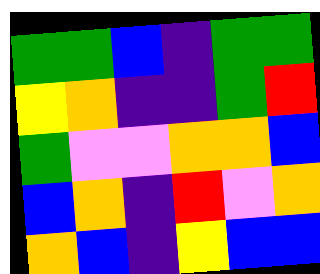[["green", "green", "blue", "indigo", "green", "green"], ["yellow", "orange", "indigo", "indigo", "green", "red"], ["green", "violet", "violet", "orange", "orange", "blue"], ["blue", "orange", "indigo", "red", "violet", "orange"], ["orange", "blue", "indigo", "yellow", "blue", "blue"]]